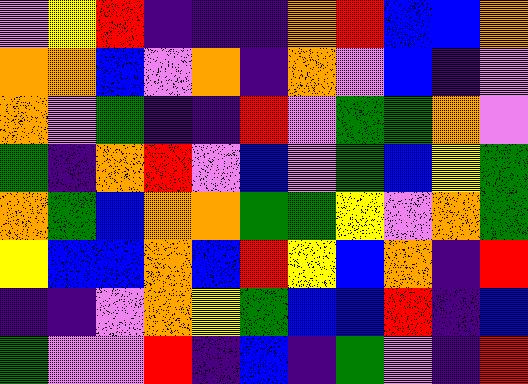[["violet", "yellow", "red", "indigo", "indigo", "indigo", "orange", "red", "blue", "blue", "orange"], ["orange", "orange", "blue", "violet", "orange", "indigo", "orange", "violet", "blue", "indigo", "violet"], ["orange", "violet", "green", "indigo", "indigo", "red", "violet", "green", "green", "orange", "violet"], ["green", "indigo", "orange", "red", "violet", "blue", "violet", "green", "blue", "yellow", "green"], ["orange", "green", "blue", "orange", "orange", "green", "green", "yellow", "violet", "orange", "green"], ["yellow", "blue", "blue", "orange", "blue", "red", "yellow", "blue", "orange", "indigo", "red"], ["indigo", "indigo", "violet", "orange", "yellow", "green", "blue", "blue", "red", "indigo", "blue"], ["green", "violet", "violet", "red", "indigo", "blue", "indigo", "green", "violet", "indigo", "red"]]